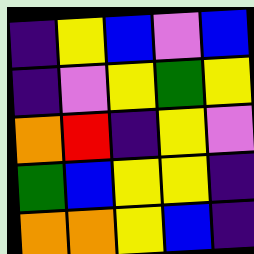[["indigo", "yellow", "blue", "violet", "blue"], ["indigo", "violet", "yellow", "green", "yellow"], ["orange", "red", "indigo", "yellow", "violet"], ["green", "blue", "yellow", "yellow", "indigo"], ["orange", "orange", "yellow", "blue", "indigo"]]